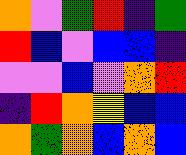[["orange", "violet", "green", "red", "indigo", "green"], ["red", "blue", "violet", "blue", "blue", "indigo"], ["violet", "violet", "blue", "violet", "orange", "red"], ["indigo", "red", "orange", "yellow", "blue", "blue"], ["orange", "green", "orange", "blue", "orange", "blue"]]